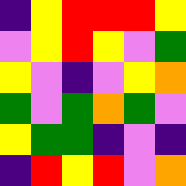[["indigo", "yellow", "red", "red", "red", "yellow"], ["violet", "yellow", "red", "yellow", "violet", "green"], ["yellow", "violet", "indigo", "violet", "yellow", "orange"], ["green", "violet", "green", "orange", "green", "violet"], ["yellow", "green", "green", "indigo", "violet", "indigo"], ["indigo", "red", "yellow", "red", "violet", "orange"]]